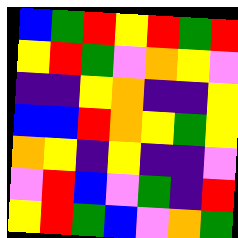[["blue", "green", "red", "yellow", "red", "green", "red"], ["yellow", "red", "green", "violet", "orange", "yellow", "violet"], ["indigo", "indigo", "yellow", "orange", "indigo", "indigo", "yellow"], ["blue", "blue", "red", "orange", "yellow", "green", "yellow"], ["orange", "yellow", "indigo", "yellow", "indigo", "indigo", "violet"], ["violet", "red", "blue", "violet", "green", "indigo", "red"], ["yellow", "red", "green", "blue", "violet", "orange", "green"]]